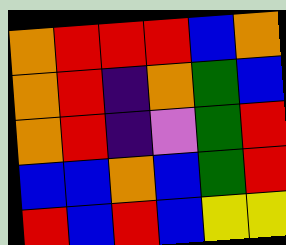[["orange", "red", "red", "red", "blue", "orange"], ["orange", "red", "indigo", "orange", "green", "blue"], ["orange", "red", "indigo", "violet", "green", "red"], ["blue", "blue", "orange", "blue", "green", "red"], ["red", "blue", "red", "blue", "yellow", "yellow"]]